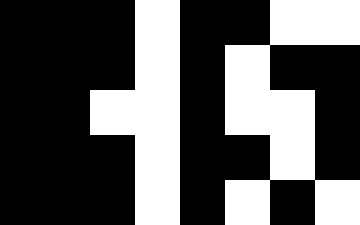[["black", "black", "black", "white", "black", "black", "white", "white"], ["black", "black", "black", "white", "black", "white", "black", "black"], ["black", "black", "white", "white", "black", "white", "white", "black"], ["black", "black", "black", "white", "black", "black", "white", "black"], ["black", "black", "black", "white", "black", "white", "black", "white"]]